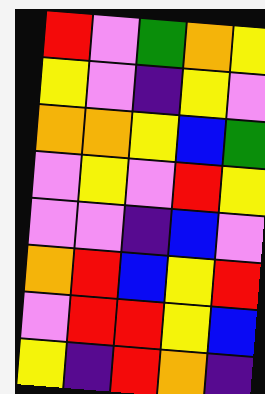[["red", "violet", "green", "orange", "yellow"], ["yellow", "violet", "indigo", "yellow", "violet"], ["orange", "orange", "yellow", "blue", "green"], ["violet", "yellow", "violet", "red", "yellow"], ["violet", "violet", "indigo", "blue", "violet"], ["orange", "red", "blue", "yellow", "red"], ["violet", "red", "red", "yellow", "blue"], ["yellow", "indigo", "red", "orange", "indigo"]]